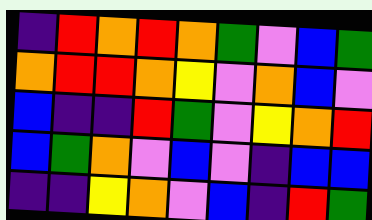[["indigo", "red", "orange", "red", "orange", "green", "violet", "blue", "green"], ["orange", "red", "red", "orange", "yellow", "violet", "orange", "blue", "violet"], ["blue", "indigo", "indigo", "red", "green", "violet", "yellow", "orange", "red"], ["blue", "green", "orange", "violet", "blue", "violet", "indigo", "blue", "blue"], ["indigo", "indigo", "yellow", "orange", "violet", "blue", "indigo", "red", "green"]]